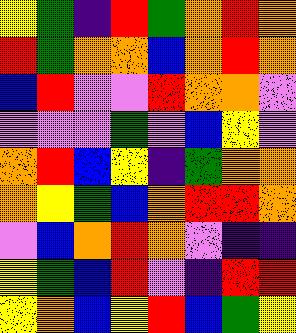[["yellow", "green", "indigo", "red", "green", "orange", "red", "orange"], ["red", "green", "orange", "orange", "blue", "orange", "red", "orange"], ["blue", "red", "violet", "violet", "red", "orange", "orange", "violet"], ["violet", "violet", "violet", "green", "violet", "blue", "yellow", "violet"], ["orange", "red", "blue", "yellow", "indigo", "green", "orange", "orange"], ["orange", "yellow", "green", "blue", "orange", "red", "red", "orange"], ["violet", "blue", "orange", "red", "orange", "violet", "indigo", "indigo"], ["yellow", "green", "blue", "red", "violet", "indigo", "red", "red"], ["yellow", "orange", "blue", "yellow", "red", "blue", "green", "yellow"]]